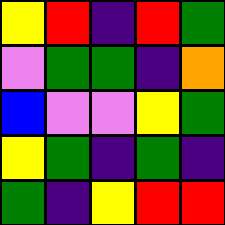[["yellow", "red", "indigo", "red", "green"], ["violet", "green", "green", "indigo", "orange"], ["blue", "violet", "violet", "yellow", "green"], ["yellow", "green", "indigo", "green", "indigo"], ["green", "indigo", "yellow", "red", "red"]]